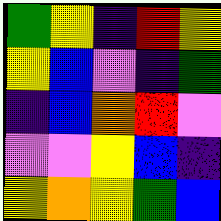[["green", "yellow", "indigo", "red", "yellow"], ["yellow", "blue", "violet", "indigo", "green"], ["indigo", "blue", "orange", "red", "violet"], ["violet", "violet", "yellow", "blue", "indigo"], ["yellow", "orange", "yellow", "green", "blue"]]